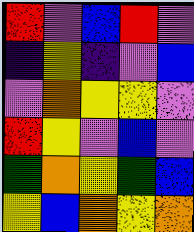[["red", "violet", "blue", "red", "violet"], ["indigo", "yellow", "indigo", "violet", "blue"], ["violet", "orange", "yellow", "yellow", "violet"], ["red", "yellow", "violet", "blue", "violet"], ["green", "orange", "yellow", "green", "blue"], ["yellow", "blue", "orange", "yellow", "orange"]]